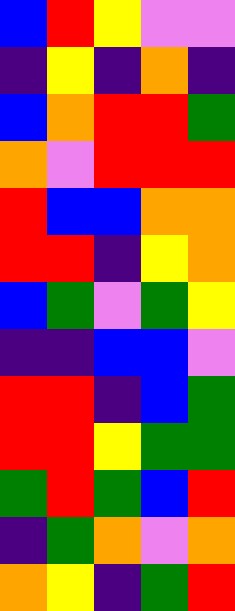[["blue", "red", "yellow", "violet", "violet"], ["indigo", "yellow", "indigo", "orange", "indigo"], ["blue", "orange", "red", "red", "green"], ["orange", "violet", "red", "red", "red"], ["red", "blue", "blue", "orange", "orange"], ["red", "red", "indigo", "yellow", "orange"], ["blue", "green", "violet", "green", "yellow"], ["indigo", "indigo", "blue", "blue", "violet"], ["red", "red", "indigo", "blue", "green"], ["red", "red", "yellow", "green", "green"], ["green", "red", "green", "blue", "red"], ["indigo", "green", "orange", "violet", "orange"], ["orange", "yellow", "indigo", "green", "red"]]